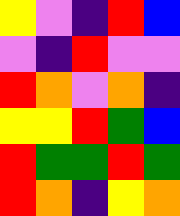[["yellow", "violet", "indigo", "red", "blue"], ["violet", "indigo", "red", "violet", "violet"], ["red", "orange", "violet", "orange", "indigo"], ["yellow", "yellow", "red", "green", "blue"], ["red", "green", "green", "red", "green"], ["red", "orange", "indigo", "yellow", "orange"]]